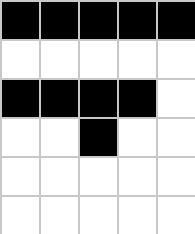[["black", "black", "black", "black", "black"], ["white", "white", "white", "white", "white"], ["black", "black", "black", "black", "white"], ["white", "white", "black", "white", "white"], ["white", "white", "white", "white", "white"], ["white", "white", "white", "white", "white"]]